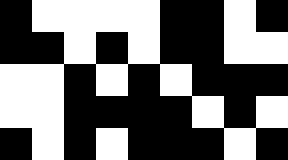[["black", "white", "white", "white", "white", "black", "black", "white", "black"], ["black", "black", "white", "black", "white", "black", "black", "white", "white"], ["white", "white", "black", "white", "black", "white", "black", "black", "black"], ["white", "white", "black", "black", "black", "black", "white", "black", "white"], ["black", "white", "black", "white", "black", "black", "black", "white", "black"]]